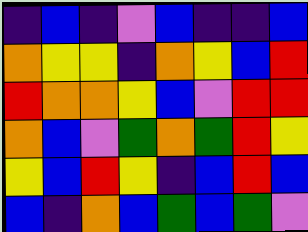[["indigo", "blue", "indigo", "violet", "blue", "indigo", "indigo", "blue"], ["orange", "yellow", "yellow", "indigo", "orange", "yellow", "blue", "red"], ["red", "orange", "orange", "yellow", "blue", "violet", "red", "red"], ["orange", "blue", "violet", "green", "orange", "green", "red", "yellow"], ["yellow", "blue", "red", "yellow", "indigo", "blue", "red", "blue"], ["blue", "indigo", "orange", "blue", "green", "blue", "green", "violet"]]